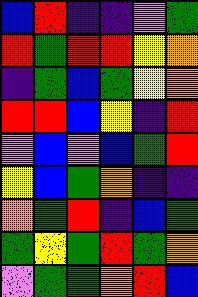[["blue", "red", "indigo", "indigo", "violet", "green"], ["red", "green", "red", "red", "yellow", "orange"], ["indigo", "green", "blue", "green", "yellow", "orange"], ["red", "red", "blue", "yellow", "indigo", "red"], ["violet", "blue", "violet", "blue", "green", "red"], ["yellow", "blue", "green", "orange", "indigo", "indigo"], ["orange", "green", "red", "indigo", "blue", "green"], ["green", "yellow", "green", "red", "green", "orange"], ["violet", "green", "green", "orange", "red", "blue"]]